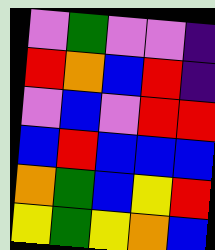[["violet", "green", "violet", "violet", "indigo"], ["red", "orange", "blue", "red", "indigo"], ["violet", "blue", "violet", "red", "red"], ["blue", "red", "blue", "blue", "blue"], ["orange", "green", "blue", "yellow", "red"], ["yellow", "green", "yellow", "orange", "blue"]]